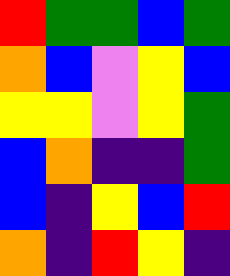[["red", "green", "green", "blue", "green"], ["orange", "blue", "violet", "yellow", "blue"], ["yellow", "yellow", "violet", "yellow", "green"], ["blue", "orange", "indigo", "indigo", "green"], ["blue", "indigo", "yellow", "blue", "red"], ["orange", "indigo", "red", "yellow", "indigo"]]